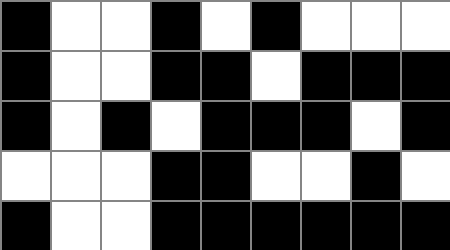[["black", "white", "white", "black", "white", "black", "white", "white", "white"], ["black", "white", "white", "black", "black", "white", "black", "black", "black"], ["black", "white", "black", "white", "black", "black", "black", "white", "black"], ["white", "white", "white", "black", "black", "white", "white", "black", "white"], ["black", "white", "white", "black", "black", "black", "black", "black", "black"]]